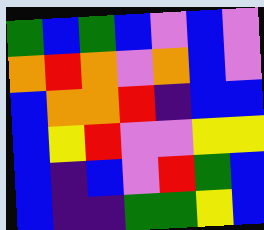[["green", "blue", "green", "blue", "violet", "blue", "violet"], ["orange", "red", "orange", "violet", "orange", "blue", "violet"], ["blue", "orange", "orange", "red", "indigo", "blue", "blue"], ["blue", "yellow", "red", "violet", "violet", "yellow", "yellow"], ["blue", "indigo", "blue", "violet", "red", "green", "blue"], ["blue", "indigo", "indigo", "green", "green", "yellow", "blue"]]